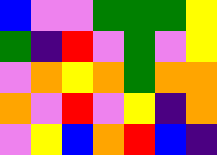[["blue", "violet", "violet", "green", "green", "green", "yellow"], ["green", "indigo", "red", "violet", "green", "violet", "yellow"], ["violet", "orange", "yellow", "orange", "green", "orange", "orange"], ["orange", "violet", "red", "violet", "yellow", "indigo", "orange"], ["violet", "yellow", "blue", "orange", "red", "blue", "indigo"]]